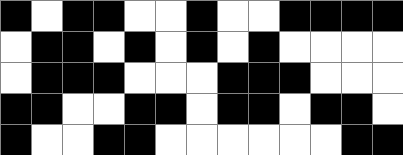[["black", "white", "black", "black", "white", "white", "black", "white", "white", "black", "black", "black", "black"], ["white", "black", "black", "white", "black", "white", "black", "white", "black", "white", "white", "white", "white"], ["white", "black", "black", "black", "white", "white", "white", "black", "black", "black", "white", "white", "white"], ["black", "black", "white", "white", "black", "black", "white", "black", "black", "white", "black", "black", "white"], ["black", "white", "white", "black", "black", "white", "white", "white", "white", "white", "white", "black", "black"]]